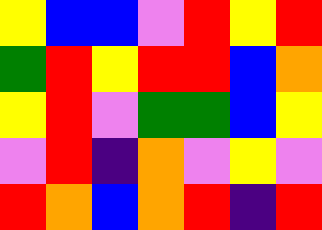[["yellow", "blue", "blue", "violet", "red", "yellow", "red"], ["green", "red", "yellow", "red", "red", "blue", "orange"], ["yellow", "red", "violet", "green", "green", "blue", "yellow"], ["violet", "red", "indigo", "orange", "violet", "yellow", "violet"], ["red", "orange", "blue", "orange", "red", "indigo", "red"]]